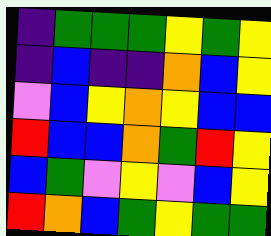[["indigo", "green", "green", "green", "yellow", "green", "yellow"], ["indigo", "blue", "indigo", "indigo", "orange", "blue", "yellow"], ["violet", "blue", "yellow", "orange", "yellow", "blue", "blue"], ["red", "blue", "blue", "orange", "green", "red", "yellow"], ["blue", "green", "violet", "yellow", "violet", "blue", "yellow"], ["red", "orange", "blue", "green", "yellow", "green", "green"]]